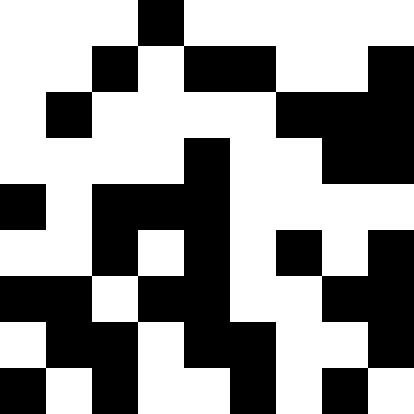[["white", "white", "white", "black", "white", "white", "white", "white", "white"], ["white", "white", "black", "white", "black", "black", "white", "white", "black"], ["white", "black", "white", "white", "white", "white", "black", "black", "black"], ["white", "white", "white", "white", "black", "white", "white", "black", "black"], ["black", "white", "black", "black", "black", "white", "white", "white", "white"], ["white", "white", "black", "white", "black", "white", "black", "white", "black"], ["black", "black", "white", "black", "black", "white", "white", "black", "black"], ["white", "black", "black", "white", "black", "black", "white", "white", "black"], ["black", "white", "black", "white", "white", "black", "white", "black", "white"]]